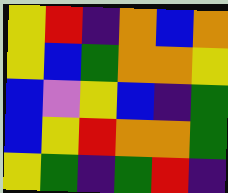[["yellow", "red", "indigo", "orange", "blue", "orange"], ["yellow", "blue", "green", "orange", "orange", "yellow"], ["blue", "violet", "yellow", "blue", "indigo", "green"], ["blue", "yellow", "red", "orange", "orange", "green"], ["yellow", "green", "indigo", "green", "red", "indigo"]]